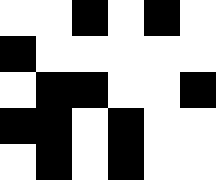[["white", "white", "black", "white", "black", "white"], ["black", "white", "white", "white", "white", "white"], ["white", "black", "black", "white", "white", "black"], ["black", "black", "white", "black", "white", "white"], ["white", "black", "white", "black", "white", "white"]]